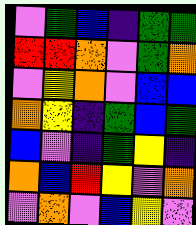[["violet", "green", "blue", "indigo", "green", "green"], ["red", "red", "orange", "violet", "green", "orange"], ["violet", "yellow", "orange", "violet", "blue", "blue"], ["orange", "yellow", "indigo", "green", "blue", "green"], ["blue", "violet", "indigo", "green", "yellow", "indigo"], ["orange", "blue", "red", "yellow", "violet", "orange"], ["violet", "orange", "violet", "blue", "yellow", "violet"]]